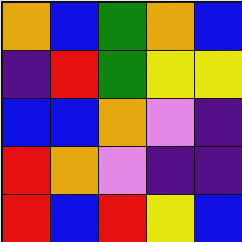[["orange", "blue", "green", "orange", "blue"], ["indigo", "red", "green", "yellow", "yellow"], ["blue", "blue", "orange", "violet", "indigo"], ["red", "orange", "violet", "indigo", "indigo"], ["red", "blue", "red", "yellow", "blue"]]